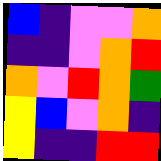[["blue", "indigo", "violet", "violet", "orange"], ["indigo", "indigo", "violet", "orange", "red"], ["orange", "violet", "red", "orange", "green"], ["yellow", "blue", "violet", "orange", "indigo"], ["yellow", "indigo", "indigo", "red", "red"]]